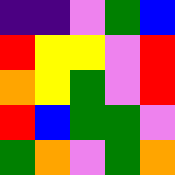[["indigo", "indigo", "violet", "green", "blue"], ["red", "yellow", "yellow", "violet", "red"], ["orange", "yellow", "green", "violet", "red"], ["red", "blue", "green", "green", "violet"], ["green", "orange", "violet", "green", "orange"]]